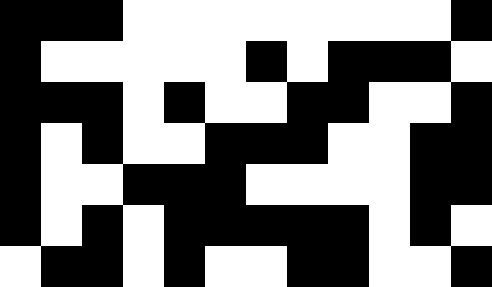[["black", "black", "black", "white", "white", "white", "white", "white", "white", "white", "white", "black"], ["black", "white", "white", "white", "white", "white", "black", "white", "black", "black", "black", "white"], ["black", "black", "black", "white", "black", "white", "white", "black", "black", "white", "white", "black"], ["black", "white", "black", "white", "white", "black", "black", "black", "white", "white", "black", "black"], ["black", "white", "white", "black", "black", "black", "white", "white", "white", "white", "black", "black"], ["black", "white", "black", "white", "black", "black", "black", "black", "black", "white", "black", "white"], ["white", "black", "black", "white", "black", "white", "white", "black", "black", "white", "white", "black"]]